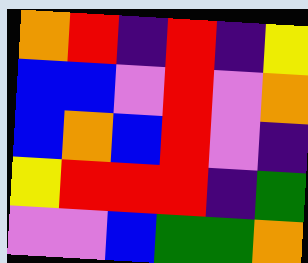[["orange", "red", "indigo", "red", "indigo", "yellow"], ["blue", "blue", "violet", "red", "violet", "orange"], ["blue", "orange", "blue", "red", "violet", "indigo"], ["yellow", "red", "red", "red", "indigo", "green"], ["violet", "violet", "blue", "green", "green", "orange"]]